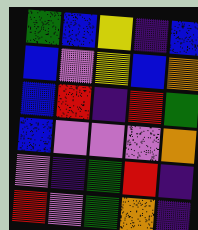[["green", "blue", "yellow", "indigo", "blue"], ["blue", "violet", "yellow", "blue", "orange"], ["blue", "red", "indigo", "red", "green"], ["blue", "violet", "violet", "violet", "orange"], ["violet", "indigo", "green", "red", "indigo"], ["red", "violet", "green", "orange", "indigo"]]